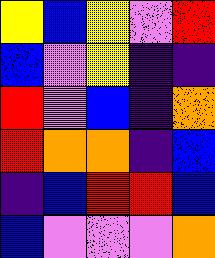[["yellow", "blue", "yellow", "violet", "red"], ["blue", "violet", "yellow", "indigo", "indigo"], ["red", "violet", "blue", "indigo", "orange"], ["red", "orange", "orange", "indigo", "blue"], ["indigo", "blue", "red", "red", "blue"], ["blue", "violet", "violet", "violet", "orange"]]